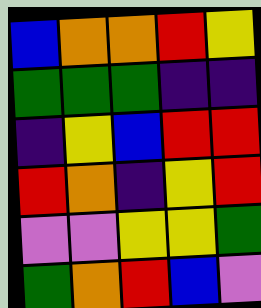[["blue", "orange", "orange", "red", "yellow"], ["green", "green", "green", "indigo", "indigo"], ["indigo", "yellow", "blue", "red", "red"], ["red", "orange", "indigo", "yellow", "red"], ["violet", "violet", "yellow", "yellow", "green"], ["green", "orange", "red", "blue", "violet"]]